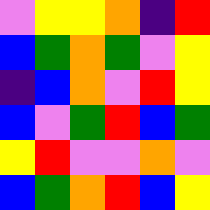[["violet", "yellow", "yellow", "orange", "indigo", "red"], ["blue", "green", "orange", "green", "violet", "yellow"], ["indigo", "blue", "orange", "violet", "red", "yellow"], ["blue", "violet", "green", "red", "blue", "green"], ["yellow", "red", "violet", "violet", "orange", "violet"], ["blue", "green", "orange", "red", "blue", "yellow"]]